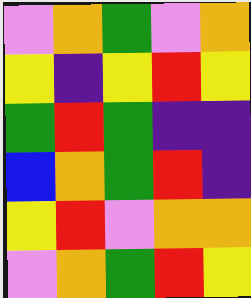[["violet", "orange", "green", "violet", "orange"], ["yellow", "indigo", "yellow", "red", "yellow"], ["green", "red", "green", "indigo", "indigo"], ["blue", "orange", "green", "red", "indigo"], ["yellow", "red", "violet", "orange", "orange"], ["violet", "orange", "green", "red", "yellow"]]